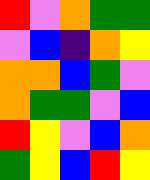[["red", "violet", "orange", "green", "green"], ["violet", "blue", "indigo", "orange", "yellow"], ["orange", "orange", "blue", "green", "violet"], ["orange", "green", "green", "violet", "blue"], ["red", "yellow", "violet", "blue", "orange"], ["green", "yellow", "blue", "red", "yellow"]]